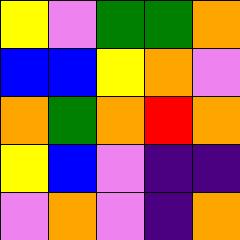[["yellow", "violet", "green", "green", "orange"], ["blue", "blue", "yellow", "orange", "violet"], ["orange", "green", "orange", "red", "orange"], ["yellow", "blue", "violet", "indigo", "indigo"], ["violet", "orange", "violet", "indigo", "orange"]]